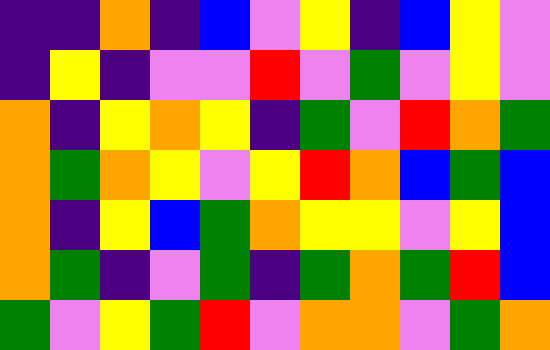[["indigo", "indigo", "orange", "indigo", "blue", "violet", "yellow", "indigo", "blue", "yellow", "violet"], ["indigo", "yellow", "indigo", "violet", "violet", "red", "violet", "green", "violet", "yellow", "violet"], ["orange", "indigo", "yellow", "orange", "yellow", "indigo", "green", "violet", "red", "orange", "green"], ["orange", "green", "orange", "yellow", "violet", "yellow", "red", "orange", "blue", "green", "blue"], ["orange", "indigo", "yellow", "blue", "green", "orange", "yellow", "yellow", "violet", "yellow", "blue"], ["orange", "green", "indigo", "violet", "green", "indigo", "green", "orange", "green", "red", "blue"], ["green", "violet", "yellow", "green", "red", "violet", "orange", "orange", "violet", "green", "orange"]]